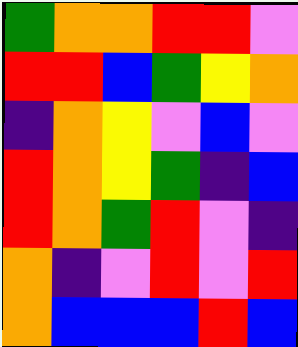[["green", "orange", "orange", "red", "red", "violet"], ["red", "red", "blue", "green", "yellow", "orange"], ["indigo", "orange", "yellow", "violet", "blue", "violet"], ["red", "orange", "yellow", "green", "indigo", "blue"], ["red", "orange", "green", "red", "violet", "indigo"], ["orange", "indigo", "violet", "red", "violet", "red"], ["orange", "blue", "blue", "blue", "red", "blue"]]